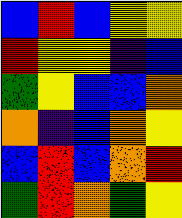[["blue", "red", "blue", "yellow", "yellow"], ["red", "yellow", "yellow", "indigo", "blue"], ["green", "yellow", "blue", "blue", "orange"], ["orange", "indigo", "blue", "orange", "yellow"], ["blue", "red", "blue", "orange", "red"], ["green", "red", "orange", "green", "yellow"]]